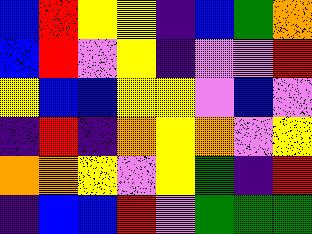[["blue", "red", "yellow", "yellow", "indigo", "blue", "green", "orange"], ["blue", "red", "violet", "yellow", "indigo", "violet", "violet", "red"], ["yellow", "blue", "blue", "yellow", "yellow", "violet", "blue", "violet"], ["indigo", "red", "indigo", "orange", "yellow", "orange", "violet", "yellow"], ["orange", "orange", "yellow", "violet", "yellow", "green", "indigo", "red"], ["indigo", "blue", "blue", "red", "violet", "green", "green", "green"]]